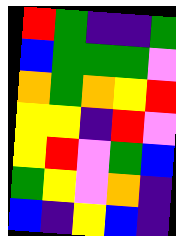[["red", "green", "indigo", "indigo", "green"], ["blue", "green", "green", "green", "violet"], ["orange", "green", "orange", "yellow", "red"], ["yellow", "yellow", "indigo", "red", "violet"], ["yellow", "red", "violet", "green", "blue"], ["green", "yellow", "violet", "orange", "indigo"], ["blue", "indigo", "yellow", "blue", "indigo"]]